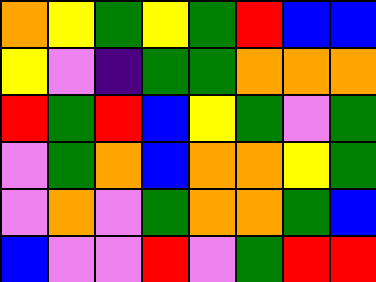[["orange", "yellow", "green", "yellow", "green", "red", "blue", "blue"], ["yellow", "violet", "indigo", "green", "green", "orange", "orange", "orange"], ["red", "green", "red", "blue", "yellow", "green", "violet", "green"], ["violet", "green", "orange", "blue", "orange", "orange", "yellow", "green"], ["violet", "orange", "violet", "green", "orange", "orange", "green", "blue"], ["blue", "violet", "violet", "red", "violet", "green", "red", "red"]]